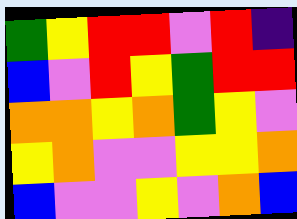[["green", "yellow", "red", "red", "violet", "red", "indigo"], ["blue", "violet", "red", "yellow", "green", "red", "red"], ["orange", "orange", "yellow", "orange", "green", "yellow", "violet"], ["yellow", "orange", "violet", "violet", "yellow", "yellow", "orange"], ["blue", "violet", "violet", "yellow", "violet", "orange", "blue"]]